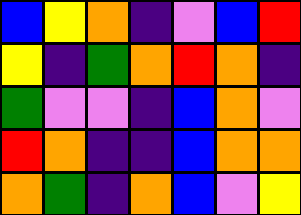[["blue", "yellow", "orange", "indigo", "violet", "blue", "red"], ["yellow", "indigo", "green", "orange", "red", "orange", "indigo"], ["green", "violet", "violet", "indigo", "blue", "orange", "violet"], ["red", "orange", "indigo", "indigo", "blue", "orange", "orange"], ["orange", "green", "indigo", "orange", "blue", "violet", "yellow"]]